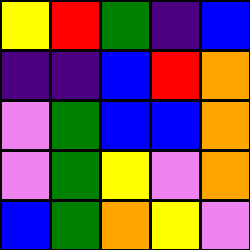[["yellow", "red", "green", "indigo", "blue"], ["indigo", "indigo", "blue", "red", "orange"], ["violet", "green", "blue", "blue", "orange"], ["violet", "green", "yellow", "violet", "orange"], ["blue", "green", "orange", "yellow", "violet"]]